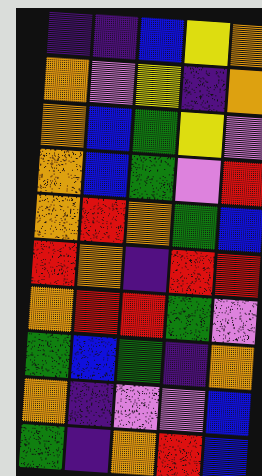[["indigo", "indigo", "blue", "yellow", "orange"], ["orange", "violet", "yellow", "indigo", "orange"], ["orange", "blue", "green", "yellow", "violet"], ["orange", "blue", "green", "violet", "red"], ["orange", "red", "orange", "green", "blue"], ["red", "orange", "indigo", "red", "red"], ["orange", "red", "red", "green", "violet"], ["green", "blue", "green", "indigo", "orange"], ["orange", "indigo", "violet", "violet", "blue"], ["green", "indigo", "orange", "red", "blue"]]